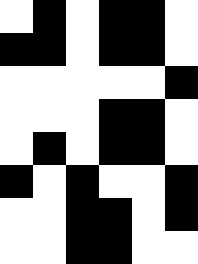[["white", "black", "white", "black", "black", "white"], ["black", "black", "white", "black", "black", "white"], ["white", "white", "white", "white", "white", "black"], ["white", "white", "white", "black", "black", "white"], ["white", "black", "white", "black", "black", "white"], ["black", "white", "black", "white", "white", "black"], ["white", "white", "black", "black", "white", "black"], ["white", "white", "black", "black", "white", "white"]]